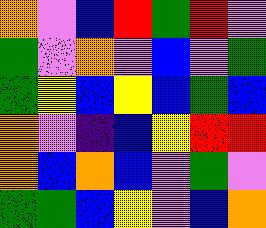[["orange", "violet", "blue", "red", "green", "red", "violet"], ["green", "violet", "orange", "violet", "blue", "violet", "green"], ["green", "yellow", "blue", "yellow", "blue", "green", "blue"], ["orange", "violet", "indigo", "blue", "yellow", "red", "red"], ["orange", "blue", "orange", "blue", "violet", "green", "violet"], ["green", "green", "blue", "yellow", "violet", "blue", "orange"]]